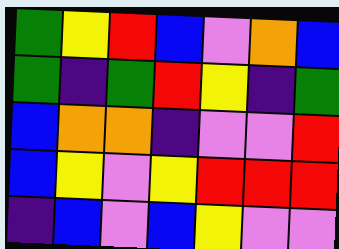[["green", "yellow", "red", "blue", "violet", "orange", "blue"], ["green", "indigo", "green", "red", "yellow", "indigo", "green"], ["blue", "orange", "orange", "indigo", "violet", "violet", "red"], ["blue", "yellow", "violet", "yellow", "red", "red", "red"], ["indigo", "blue", "violet", "blue", "yellow", "violet", "violet"]]